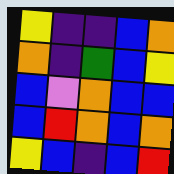[["yellow", "indigo", "indigo", "blue", "orange"], ["orange", "indigo", "green", "blue", "yellow"], ["blue", "violet", "orange", "blue", "blue"], ["blue", "red", "orange", "blue", "orange"], ["yellow", "blue", "indigo", "blue", "red"]]